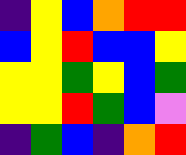[["indigo", "yellow", "blue", "orange", "red", "red"], ["blue", "yellow", "red", "blue", "blue", "yellow"], ["yellow", "yellow", "green", "yellow", "blue", "green"], ["yellow", "yellow", "red", "green", "blue", "violet"], ["indigo", "green", "blue", "indigo", "orange", "red"]]